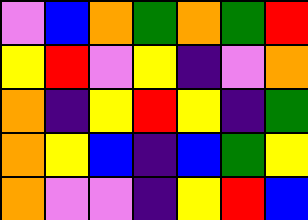[["violet", "blue", "orange", "green", "orange", "green", "red"], ["yellow", "red", "violet", "yellow", "indigo", "violet", "orange"], ["orange", "indigo", "yellow", "red", "yellow", "indigo", "green"], ["orange", "yellow", "blue", "indigo", "blue", "green", "yellow"], ["orange", "violet", "violet", "indigo", "yellow", "red", "blue"]]